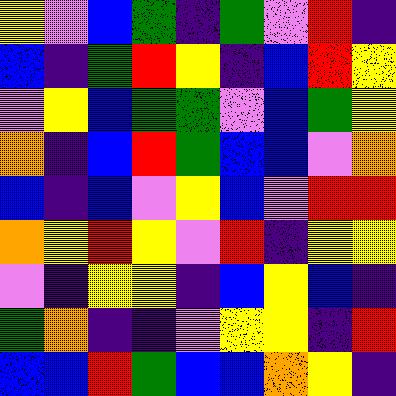[["yellow", "violet", "blue", "green", "indigo", "green", "violet", "red", "indigo"], ["blue", "indigo", "green", "red", "yellow", "indigo", "blue", "red", "yellow"], ["violet", "yellow", "blue", "green", "green", "violet", "blue", "green", "yellow"], ["orange", "indigo", "blue", "red", "green", "blue", "blue", "violet", "orange"], ["blue", "indigo", "blue", "violet", "yellow", "blue", "violet", "red", "red"], ["orange", "yellow", "red", "yellow", "violet", "red", "indigo", "yellow", "yellow"], ["violet", "indigo", "yellow", "yellow", "indigo", "blue", "yellow", "blue", "indigo"], ["green", "orange", "indigo", "indigo", "violet", "yellow", "yellow", "indigo", "red"], ["blue", "blue", "red", "green", "blue", "blue", "orange", "yellow", "indigo"]]